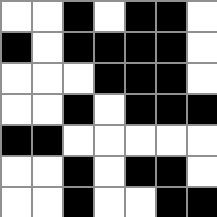[["white", "white", "black", "white", "black", "black", "white"], ["black", "white", "black", "black", "black", "black", "white"], ["white", "white", "white", "black", "black", "black", "white"], ["white", "white", "black", "white", "black", "black", "black"], ["black", "black", "white", "white", "white", "white", "white"], ["white", "white", "black", "white", "black", "black", "white"], ["white", "white", "black", "white", "white", "black", "black"]]